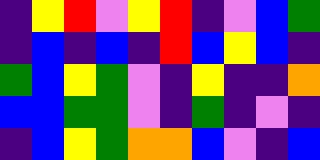[["indigo", "yellow", "red", "violet", "yellow", "red", "indigo", "violet", "blue", "green"], ["indigo", "blue", "indigo", "blue", "indigo", "red", "blue", "yellow", "blue", "indigo"], ["green", "blue", "yellow", "green", "violet", "indigo", "yellow", "indigo", "indigo", "orange"], ["blue", "blue", "green", "green", "violet", "indigo", "green", "indigo", "violet", "indigo"], ["indigo", "blue", "yellow", "green", "orange", "orange", "blue", "violet", "indigo", "blue"]]